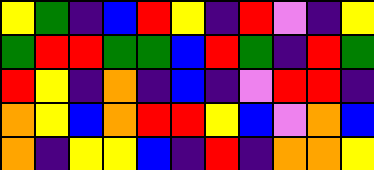[["yellow", "green", "indigo", "blue", "red", "yellow", "indigo", "red", "violet", "indigo", "yellow"], ["green", "red", "red", "green", "green", "blue", "red", "green", "indigo", "red", "green"], ["red", "yellow", "indigo", "orange", "indigo", "blue", "indigo", "violet", "red", "red", "indigo"], ["orange", "yellow", "blue", "orange", "red", "red", "yellow", "blue", "violet", "orange", "blue"], ["orange", "indigo", "yellow", "yellow", "blue", "indigo", "red", "indigo", "orange", "orange", "yellow"]]